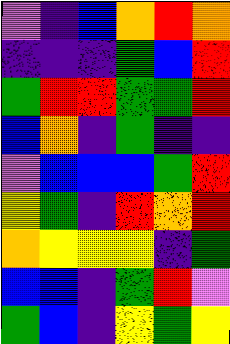[["violet", "indigo", "blue", "orange", "red", "orange"], ["indigo", "indigo", "indigo", "green", "blue", "red"], ["green", "red", "red", "green", "green", "red"], ["blue", "orange", "indigo", "green", "indigo", "indigo"], ["violet", "blue", "blue", "blue", "green", "red"], ["yellow", "green", "indigo", "red", "orange", "red"], ["orange", "yellow", "yellow", "yellow", "indigo", "green"], ["blue", "blue", "indigo", "green", "red", "violet"], ["green", "blue", "indigo", "yellow", "green", "yellow"]]